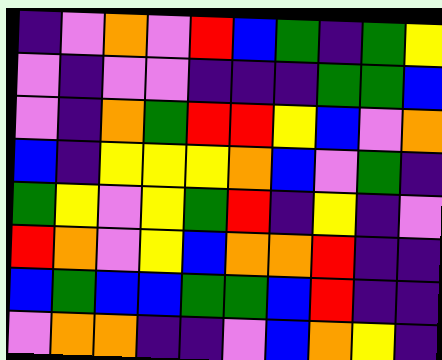[["indigo", "violet", "orange", "violet", "red", "blue", "green", "indigo", "green", "yellow"], ["violet", "indigo", "violet", "violet", "indigo", "indigo", "indigo", "green", "green", "blue"], ["violet", "indigo", "orange", "green", "red", "red", "yellow", "blue", "violet", "orange"], ["blue", "indigo", "yellow", "yellow", "yellow", "orange", "blue", "violet", "green", "indigo"], ["green", "yellow", "violet", "yellow", "green", "red", "indigo", "yellow", "indigo", "violet"], ["red", "orange", "violet", "yellow", "blue", "orange", "orange", "red", "indigo", "indigo"], ["blue", "green", "blue", "blue", "green", "green", "blue", "red", "indigo", "indigo"], ["violet", "orange", "orange", "indigo", "indigo", "violet", "blue", "orange", "yellow", "indigo"]]